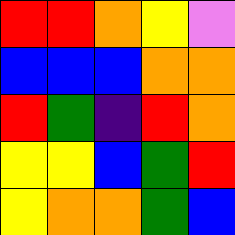[["red", "red", "orange", "yellow", "violet"], ["blue", "blue", "blue", "orange", "orange"], ["red", "green", "indigo", "red", "orange"], ["yellow", "yellow", "blue", "green", "red"], ["yellow", "orange", "orange", "green", "blue"]]